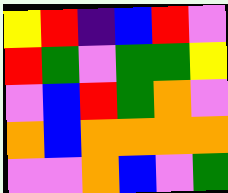[["yellow", "red", "indigo", "blue", "red", "violet"], ["red", "green", "violet", "green", "green", "yellow"], ["violet", "blue", "red", "green", "orange", "violet"], ["orange", "blue", "orange", "orange", "orange", "orange"], ["violet", "violet", "orange", "blue", "violet", "green"]]